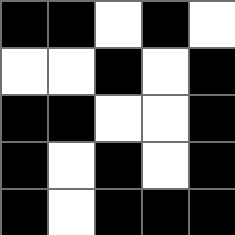[["black", "black", "white", "black", "white"], ["white", "white", "black", "white", "black"], ["black", "black", "white", "white", "black"], ["black", "white", "black", "white", "black"], ["black", "white", "black", "black", "black"]]